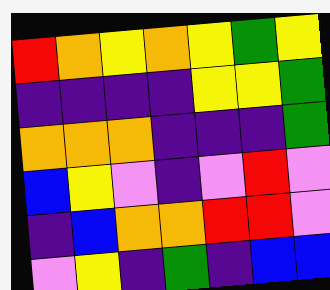[["red", "orange", "yellow", "orange", "yellow", "green", "yellow"], ["indigo", "indigo", "indigo", "indigo", "yellow", "yellow", "green"], ["orange", "orange", "orange", "indigo", "indigo", "indigo", "green"], ["blue", "yellow", "violet", "indigo", "violet", "red", "violet"], ["indigo", "blue", "orange", "orange", "red", "red", "violet"], ["violet", "yellow", "indigo", "green", "indigo", "blue", "blue"]]